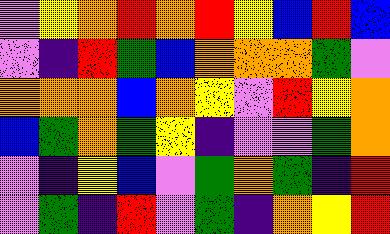[["violet", "yellow", "orange", "red", "orange", "red", "yellow", "blue", "red", "blue"], ["violet", "indigo", "red", "green", "blue", "orange", "orange", "orange", "green", "violet"], ["orange", "orange", "orange", "blue", "orange", "yellow", "violet", "red", "yellow", "orange"], ["blue", "green", "orange", "green", "yellow", "indigo", "violet", "violet", "green", "orange"], ["violet", "indigo", "yellow", "blue", "violet", "green", "orange", "green", "indigo", "red"], ["violet", "green", "indigo", "red", "violet", "green", "indigo", "orange", "yellow", "red"]]